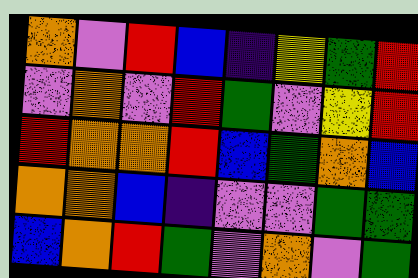[["orange", "violet", "red", "blue", "indigo", "yellow", "green", "red"], ["violet", "orange", "violet", "red", "green", "violet", "yellow", "red"], ["red", "orange", "orange", "red", "blue", "green", "orange", "blue"], ["orange", "orange", "blue", "indigo", "violet", "violet", "green", "green"], ["blue", "orange", "red", "green", "violet", "orange", "violet", "green"]]